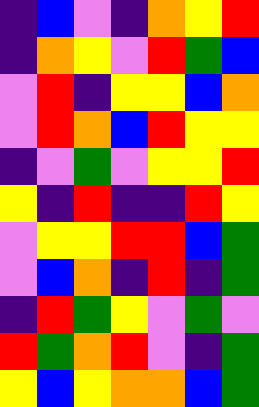[["indigo", "blue", "violet", "indigo", "orange", "yellow", "red"], ["indigo", "orange", "yellow", "violet", "red", "green", "blue"], ["violet", "red", "indigo", "yellow", "yellow", "blue", "orange"], ["violet", "red", "orange", "blue", "red", "yellow", "yellow"], ["indigo", "violet", "green", "violet", "yellow", "yellow", "red"], ["yellow", "indigo", "red", "indigo", "indigo", "red", "yellow"], ["violet", "yellow", "yellow", "red", "red", "blue", "green"], ["violet", "blue", "orange", "indigo", "red", "indigo", "green"], ["indigo", "red", "green", "yellow", "violet", "green", "violet"], ["red", "green", "orange", "red", "violet", "indigo", "green"], ["yellow", "blue", "yellow", "orange", "orange", "blue", "green"]]